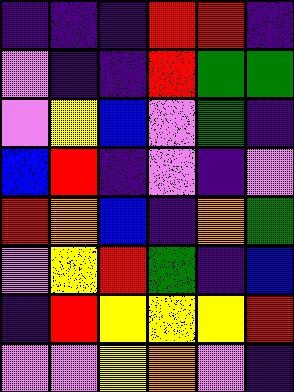[["indigo", "indigo", "indigo", "red", "red", "indigo"], ["violet", "indigo", "indigo", "red", "green", "green"], ["violet", "yellow", "blue", "violet", "green", "indigo"], ["blue", "red", "indigo", "violet", "indigo", "violet"], ["red", "orange", "blue", "indigo", "orange", "green"], ["violet", "yellow", "red", "green", "indigo", "blue"], ["indigo", "red", "yellow", "yellow", "yellow", "red"], ["violet", "violet", "yellow", "orange", "violet", "indigo"]]